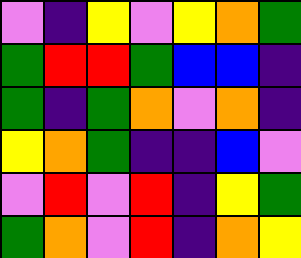[["violet", "indigo", "yellow", "violet", "yellow", "orange", "green"], ["green", "red", "red", "green", "blue", "blue", "indigo"], ["green", "indigo", "green", "orange", "violet", "orange", "indigo"], ["yellow", "orange", "green", "indigo", "indigo", "blue", "violet"], ["violet", "red", "violet", "red", "indigo", "yellow", "green"], ["green", "orange", "violet", "red", "indigo", "orange", "yellow"]]